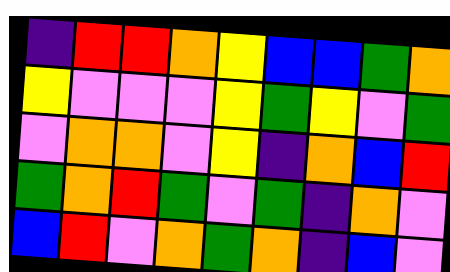[["indigo", "red", "red", "orange", "yellow", "blue", "blue", "green", "orange"], ["yellow", "violet", "violet", "violet", "yellow", "green", "yellow", "violet", "green"], ["violet", "orange", "orange", "violet", "yellow", "indigo", "orange", "blue", "red"], ["green", "orange", "red", "green", "violet", "green", "indigo", "orange", "violet"], ["blue", "red", "violet", "orange", "green", "orange", "indigo", "blue", "violet"]]